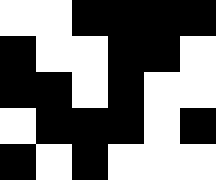[["white", "white", "black", "black", "black", "black"], ["black", "white", "white", "black", "black", "white"], ["black", "black", "white", "black", "white", "white"], ["white", "black", "black", "black", "white", "black"], ["black", "white", "black", "white", "white", "white"]]